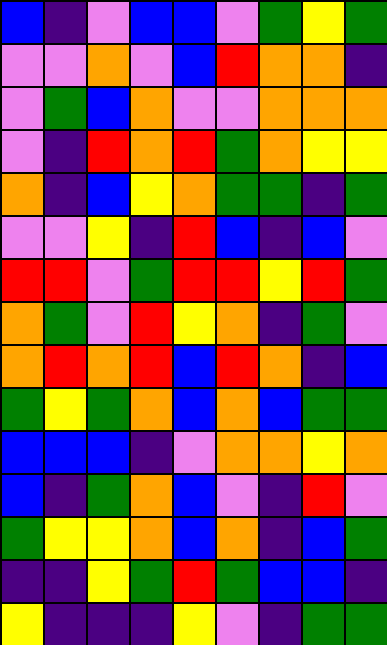[["blue", "indigo", "violet", "blue", "blue", "violet", "green", "yellow", "green"], ["violet", "violet", "orange", "violet", "blue", "red", "orange", "orange", "indigo"], ["violet", "green", "blue", "orange", "violet", "violet", "orange", "orange", "orange"], ["violet", "indigo", "red", "orange", "red", "green", "orange", "yellow", "yellow"], ["orange", "indigo", "blue", "yellow", "orange", "green", "green", "indigo", "green"], ["violet", "violet", "yellow", "indigo", "red", "blue", "indigo", "blue", "violet"], ["red", "red", "violet", "green", "red", "red", "yellow", "red", "green"], ["orange", "green", "violet", "red", "yellow", "orange", "indigo", "green", "violet"], ["orange", "red", "orange", "red", "blue", "red", "orange", "indigo", "blue"], ["green", "yellow", "green", "orange", "blue", "orange", "blue", "green", "green"], ["blue", "blue", "blue", "indigo", "violet", "orange", "orange", "yellow", "orange"], ["blue", "indigo", "green", "orange", "blue", "violet", "indigo", "red", "violet"], ["green", "yellow", "yellow", "orange", "blue", "orange", "indigo", "blue", "green"], ["indigo", "indigo", "yellow", "green", "red", "green", "blue", "blue", "indigo"], ["yellow", "indigo", "indigo", "indigo", "yellow", "violet", "indigo", "green", "green"]]